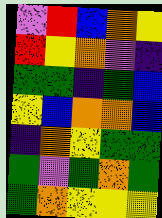[["violet", "red", "blue", "orange", "yellow"], ["red", "yellow", "orange", "violet", "indigo"], ["green", "green", "indigo", "green", "blue"], ["yellow", "blue", "orange", "orange", "blue"], ["indigo", "orange", "yellow", "green", "green"], ["green", "violet", "green", "orange", "green"], ["green", "orange", "yellow", "yellow", "yellow"]]